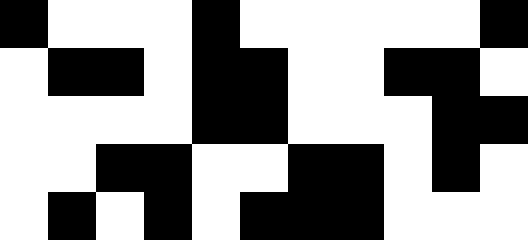[["black", "white", "white", "white", "black", "white", "white", "white", "white", "white", "black"], ["white", "black", "black", "white", "black", "black", "white", "white", "black", "black", "white"], ["white", "white", "white", "white", "black", "black", "white", "white", "white", "black", "black"], ["white", "white", "black", "black", "white", "white", "black", "black", "white", "black", "white"], ["white", "black", "white", "black", "white", "black", "black", "black", "white", "white", "white"]]